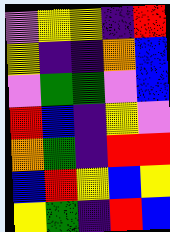[["violet", "yellow", "yellow", "indigo", "red"], ["yellow", "indigo", "indigo", "orange", "blue"], ["violet", "green", "green", "violet", "blue"], ["red", "blue", "indigo", "yellow", "violet"], ["orange", "green", "indigo", "red", "red"], ["blue", "red", "yellow", "blue", "yellow"], ["yellow", "green", "indigo", "red", "blue"]]